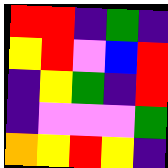[["red", "red", "indigo", "green", "indigo"], ["yellow", "red", "violet", "blue", "red"], ["indigo", "yellow", "green", "indigo", "red"], ["indigo", "violet", "violet", "violet", "green"], ["orange", "yellow", "red", "yellow", "indigo"]]